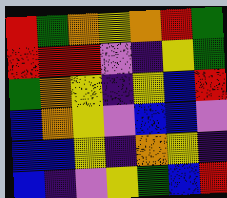[["red", "green", "orange", "yellow", "orange", "red", "green"], ["red", "red", "red", "violet", "indigo", "yellow", "green"], ["green", "orange", "yellow", "indigo", "yellow", "blue", "red"], ["blue", "orange", "yellow", "violet", "blue", "blue", "violet"], ["blue", "blue", "yellow", "indigo", "orange", "yellow", "indigo"], ["blue", "indigo", "violet", "yellow", "green", "blue", "red"]]